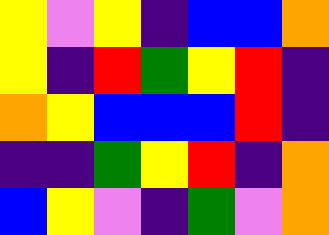[["yellow", "violet", "yellow", "indigo", "blue", "blue", "orange"], ["yellow", "indigo", "red", "green", "yellow", "red", "indigo"], ["orange", "yellow", "blue", "blue", "blue", "red", "indigo"], ["indigo", "indigo", "green", "yellow", "red", "indigo", "orange"], ["blue", "yellow", "violet", "indigo", "green", "violet", "orange"]]